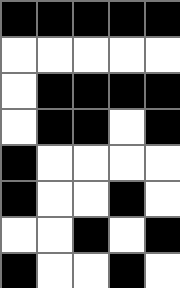[["black", "black", "black", "black", "black"], ["white", "white", "white", "white", "white"], ["white", "black", "black", "black", "black"], ["white", "black", "black", "white", "black"], ["black", "white", "white", "white", "white"], ["black", "white", "white", "black", "white"], ["white", "white", "black", "white", "black"], ["black", "white", "white", "black", "white"]]